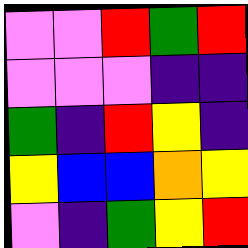[["violet", "violet", "red", "green", "red"], ["violet", "violet", "violet", "indigo", "indigo"], ["green", "indigo", "red", "yellow", "indigo"], ["yellow", "blue", "blue", "orange", "yellow"], ["violet", "indigo", "green", "yellow", "red"]]